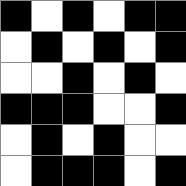[["black", "white", "black", "white", "black", "black"], ["white", "black", "white", "black", "white", "black"], ["white", "white", "black", "white", "black", "white"], ["black", "black", "black", "white", "white", "black"], ["white", "black", "white", "black", "white", "white"], ["white", "black", "black", "black", "white", "black"]]